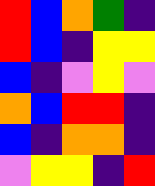[["red", "blue", "orange", "green", "indigo"], ["red", "blue", "indigo", "yellow", "yellow"], ["blue", "indigo", "violet", "yellow", "violet"], ["orange", "blue", "red", "red", "indigo"], ["blue", "indigo", "orange", "orange", "indigo"], ["violet", "yellow", "yellow", "indigo", "red"]]